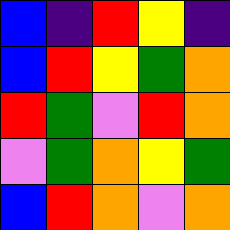[["blue", "indigo", "red", "yellow", "indigo"], ["blue", "red", "yellow", "green", "orange"], ["red", "green", "violet", "red", "orange"], ["violet", "green", "orange", "yellow", "green"], ["blue", "red", "orange", "violet", "orange"]]